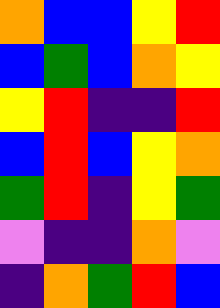[["orange", "blue", "blue", "yellow", "red"], ["blue", "green", "blue", "orange", "yellow"], ["yellow", "red", "indigo", "indigo", "red"], ["blue", "red", "blue", "yellow", "orange"], ["green", "red", "indigo", "yellow", "green"], ["violet", "indigo", "indigo", "orange", "violet"], ["indigo", "orange", "green", "red", "blue"]]